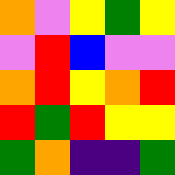[["orange", "violet", "yellow", "green", "yellow"], ["violet", "red", "blue", "violet", "violet"], ["orange", "red", "yellow", "orange", "red"], ["red", "green", "red", "yellow", "yellow"], ["green", "orange", "indigo", "indigo", "green"]]